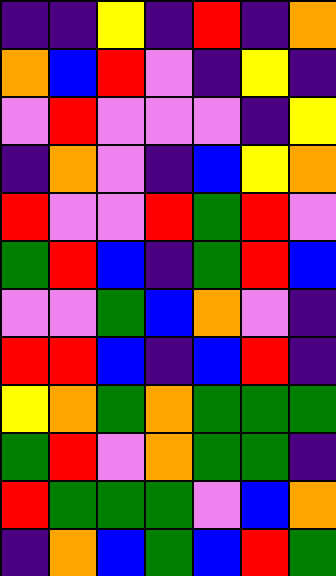[["indigo", "indigo", "yellow", "indigo", "red", "indigo", "orange"], ["orange", "blue", "red", "violet", "indigo", "yellow", "indigo"], ["violet", "red", "violet", "violet", "violet", "indigo", "yellow"], ["indigo", "orange", "violet", "indigo", "blue", "yellow", "orange"], ["red", "violet", "violet", "red", "green", "red", "violet"], ["green", "red", "blue", "indigo", "green", "red", "blue"], ["violet", "violet", "green", "blue", "orange", "violet", "indigo"], ["red", "red", "blue", "indigo", "blue", "red", "indigo"], ["yellow", "orange", "green", "orange", "green", "green", "green"], ["green", "red", "violet", "orange", "green", "green", "indigo"], ["red", "green", "green", "green", "violet", "blue", "orange"], ["indigo", "orange", "blue", "green", "blue", "red", "green"]]